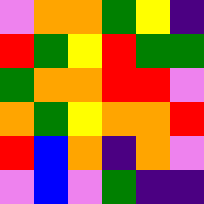[["violet", "orange", "orange", "green", "yellow", "indigo"], ["red", "green", "yellow", "red", "green", "green"], ["green", "orange", "orange", "red", "red", "violet"], ["orange", "green", "yellow", "orange", "orange", "red"], ["red", "blue", "orange", "indigo", "orange", "violet"], ["violet", "blue", "violet", "green", "indigo", "indigo"]]